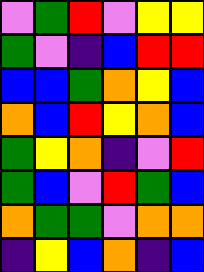[["violet", "green", "red", "violet", "yellow", "yellow"], ["green", "violet", "indigo", "blue", "red", "red"], ["blue", "blue", "green", "orange", "yellow", "blue"], ["orange", "blue", "red", "yellow", "orange", "blue"], ["green", "yellow", "orange", "indigo", "violet", "red"], ["green", "blue", "violet", "red", "green", "blue"], ["orange", "green", "green", "violet", "orange", "orange"], ["indigo", "yellow", "blue", "orange", "indigo", "blue"]]